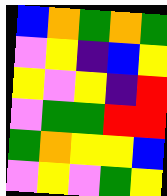[["blue", "orange", "green", "orange", "green"], ["violet", "yellow", "indigo", "blue", "yellow"], ["yellow", "violet", "yellow", "indigo", "red"], ["violet", "green", "green", "red", "red"], ["green", "orange", "yellow", "yellow", "blue"], ["violet", "yellow", "violet", "green", "yellow"]]